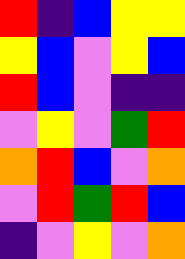[["red", "indigo", "blue", "yellow", "yellow"], ["yellow", "blue", "violet", "yellow", "blue"], ["red", "blue", "violet", "indigo", "indigo"], ["violet", "yellow", "violet", "green", "red"], ["orange", "red", "blue", "violet", "orange"], ["violet", "red", "green", "red", "blue"], ["indigo", "violet", "yellow", "violet", "orange"]]